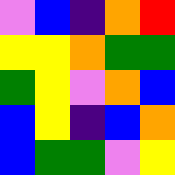[["violet", "blue", "indigo", "orange", "red"], ["yellow", "yellow", "orange", "green", "green"], ["green", "yellow", "violet", "orange", "blue"], ["blue", "yellow", "indigo", "blue", "orange"], ["blue", "green", "green", "violet", "yellow"]]